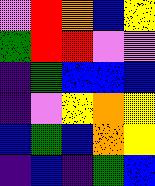[["violet", "red", "orange", "blue", "yellow"], ["green", "red", "red", "violet", "violet"], ["indigo", "green", "blue", "blue", "blue"], ["indigo", "violet", "yellow", "orange", "yellow"], ["blue", "green", "blue", "orange", "yellow"], ["indigo", "blue", "indigo", "green", "blue"]]